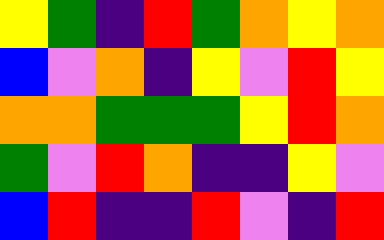[["yellow", "green", "indigo", "red", "green", "orange", "yellow", "orange"], ["blue", "violet", "orange", "indigo", "yellow", "violet", "red", "yellow"], ["orange", "orange", "green", "green", "green", "yellow", "red", "orange"], ["green", "violet", "red", "orange", "indigo", "indigo", "yellow", "violet"], ["blue", "red", "indigo", "indigo", "red", "violet", "indigo", "red"]]